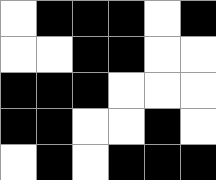[["white", "black", "black", "black", "white", "black"], ["white", "white", "black", "black", "white", "white"], ["black", "black", "black", "white", "white", "white"], ["black", "black", "white", "white", "black", "white"], ["white", "black", "white", "black", "black", "black"]]